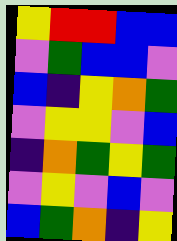[["yellow", "red", "red", "blue", "blue"], ["violet", "green", "blue", "blue", "violet"], ["blue", "indigo", "yellow", "orange", "green"], ["violet", "yellow", "yellow", "violet", "blue"], ["indigo", "orange", "green", "yellow", "green"], ["violet", "yellow", "violet", "blue", "violet"], ["blue", "green", "orange", "indigo", "yellow"]]